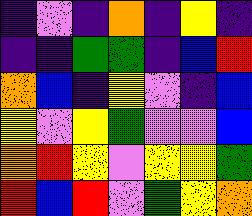[["indigo", "violet", "indigo", "orange", "indigo", "yellow", "indigo"], ["indigo", "indigo", "green", "green", "indigo", "blue", "red"], ["orange", "blue", "indigo", "yellow", "violet", "indigo", "blue"], ["yellow", "violet", "yellow", "green", "violet", "violet", "blue"], ["orange", "red", "yellow", "violet", "yellow", "yellow", "green"], ["red", "blue", "red", "violet", "green", "yellow", "orange"]]